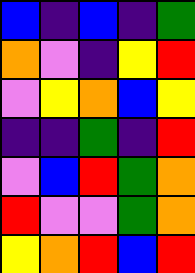[["blue", "indigo", "blue", "indigo", "green"], ["orange", "violet", "indigo", "yellow", "red"], ["violet", "yellow", "orange", "blue", "yellow"], ["indigo", "indigo", "green", "indigo", "red"], ["violet", "blue", "red", "green", "orange"], ["red", "violet", "violet", "green", "orange"], ["yellow", "orange", "red", "blue", "red"]]